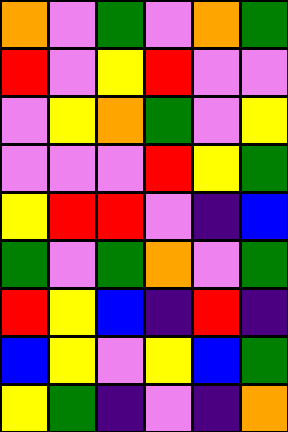[["orange", "violet", "green", "violet", "orange", "green"], ["red", "violet", "yellow", "red", "violet", "violet"], ["violet", "yellow", "orange", "green", "violet", "yellow"], ["violet", "violet", "violet", "red", "yellow", "green"], ["yellow", "red", "red", "violet", "indigo", "blue"], ["green", "violet", "green", "orange", "violet", "green"], ["red", "yellow", "blue", "indigo", "red", "indigo"], ["blue", "yellow", "violet", "yellow", "blue", "green"], ["yellow", "green", "indigo", "violet", "indigo", "orange"]]